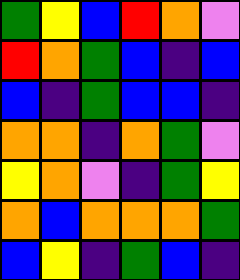[["green", "yellow", "blue", "red", "orange", "violet"], ["red", "orange", "green", "blue", "indigo", "blue"], ["blue", "indigo", "green", "blue", "blue", "indigo"], ["orange", "orange", "indigo", "orange", "green", "violet"], ["yellow", "orange", "violet", "indigo", "green", "yellow"], ["orange", "blue", "orange", "orange", "orange", "green"], ["blue", "yellow", "indigo", "green", "blue", "indigo"]]